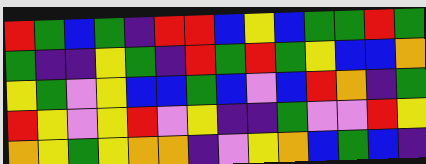[["red", "green", "blue", "green", "indigo", "red", "red", "blue", "yellow", "blue", "green", "green", "red", "green"], ["green", "indigo", "indigo", "yellow", "green", "indigo", "red", "green", "red", "green", "yellow", "blue", "blue", "orange"], ["yellow", "green", "violet", "yellow", "blue", "blue", "green", "blue", "violet", "blue", "red", "orange", "indigo", "green"], ["red", "yellow", "violet", "yellow", "red", "violet", "yellow", "indigo", "indigo", "green", "violet", "violet", "red", "yellow"], ["orange", "yellow", "green", "yellow", "orange", "orange", "indigo", "violet", "yellow", "orange", "blue", "green", "blue", "indigo"]]